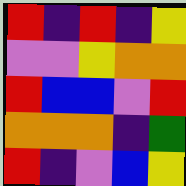[["red", "indigo", "red", "indigo", "yellow"], ["violet", "violet", "yellow", "orange", "orange"], ["red", "blue", "blue", "violet", "red"], ["orange", "orange", "orange", "indigo", "green"], ["red", "indigo", "violet", "blue", "yellow"]]